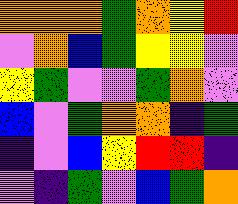[["orange", "orange", "orange", "green", "orange", "yellow", "red"], ["violet", "orange", "blue", "green", "yellow", "yellow", "violet"], ["yellow", "green", "violet", "violet", "green", "orange", "violet"], ["blue", "violet", "green", "orange", "orange", "indigo", "green"], ["indigo", "violet", "blue", "yellow", "red", "red", "indigo"], ["violet", "indigo", "green", "violet", "blue", "green", "orange"]]